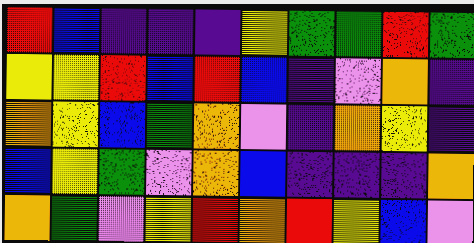[["red", "blue", "indigo", "indigo", "indigo", "yellow", "green", "green", "red", "green"], ["yellow", "yellow", "red", "blue", "red", "blue", "indigo", "violet", "orange", "indigo"], ["orange", "yellow", "blue", "green", "orange", "violet", "indigo", "orange", "yellow", "indigo"], ["blue", "yellow", "green", "violet", "orange", "blue", "indigo", "indigo", "indigo", "orange"], ["orange", "green", "violet", "yellow", "red", "orange", "red", "yellow", "blue", "violet"]]